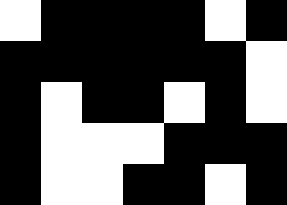[["white", "black", "black", "black", "black", "white", "black"], ["black", "black", "black", "black", "black", "black", "white"], ["black", "white", "black", "black", "white", "black", "white"], ["black", "white", "white", "white", "black", "black", "black"], ["black", "white", "white", "black", "black", "white", "black"]]